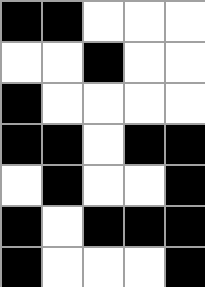[["black", "black", "white", "white", "white"], ["white", "white", "black", "white", "white"], ["black", "white", "white", "white", "white"], ["black", "black", "white", "black", "black"], ["white", "black", "white", "white", "black"], ["black", "white", "black", "black", "black"], ["black", "white", "white", "white", "black"]]